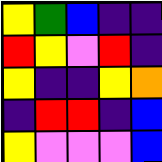[["yellow", "green", "blue", "indigo", "indigo"], ["red", "yellow", "violet", "red", "indigo"], ["yellow", "indigo", "indigo", "yellow", "orange"], ["indigo", "red", "red", "indigo", "blue"], ["yellow", "violet", "violet", "violet", "blue"]]